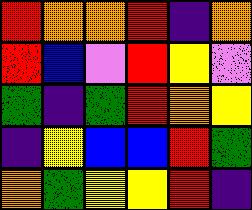[["red", "orange", "orange", "red", "indigo", "orange"], ["red", "blue", "violet", "red", "yellow", "violet"], ["green", "indigo", "green", "red", "orange", "yellow"], ["indigo", "yellow", "blue", "blue", "red", "green"], ["orange", "green", "yellow", "yellow", "red", "indigo"]]